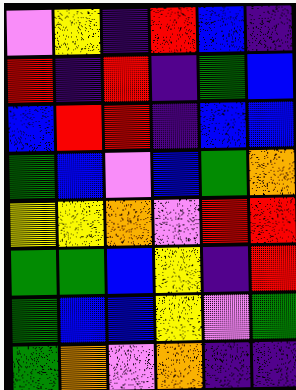[["violet", "yellow", "indigo", "red", "blue", "indigo"], ["red", "indigo", "red", "indigo", "green", "blue"], ["blue", "red", "red", "indigo", "blue", "blue"], ["green", "blue", "violet", "blue", "green", "orange"], ["yellow", "yellow", "orange", "violet", "red", "red"], ["green", "green", "blue", "yellow", "indigo", "red"], ["green", "blue", "blue", "yellow", "violet", "green"], ["green", "orange", "violet", "orange", "indigo", "indigo"]]